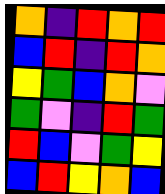[["orange", "indigo", "red", "orange", "red"], ["blue", "red", "indigo", "red", "orange"], ["yellow", "green", "blue", "orange", "violet"], ["green", "violet", "indigo", "red", "green"], ["red", "blue", "violet", "green", "yellow"], ["blue", "red", "yellow", "orange", "blue"]]